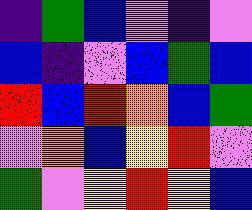[["indigo", "green", "blue", "violet", "indigo", "violet"], ["blue", "indigo", "violet", "blue", "green", "blue"], ["red", "blue", "red", "orange", "blue", "green"], ["violet", "orange", "blue", "yellow", "red", "violet"], ["green", "violet", "yellow", "red", "yellow", "blue"]]